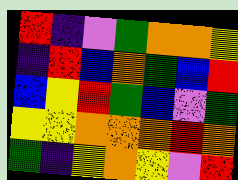[["red", "indigo", "violet", "green", "orange", "orange", "yellow"], ["indigo", "red", "blue", "orange", "green", "blue", "red"], ["blue", "yellow", "red", "green", "blue", "violet", "green"], ["yellow", "yellow", "orange", "orange", "orange", "red", "orange"], ["green", "indigo", "yellow", "orange", "yellow", "violet", "red"]]